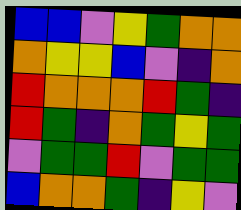[["blue", "blue", "violet", "yellow", "green", "orange", "orange"], ["orange", "yellow", "yellow", "blue", "violet", "indigo", "orange"], ["red", "orange", "orange", "orange", "red", "green", "indigo"], ["red", "green", "indigo", "orange", "green", "yellow", "green"], ["violet", "green", "green", "red", "violet", "green", "green"], ["blue", "orange", "orange", "green", "indigo", "yellow", "violet"]]